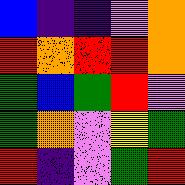[["blue", "indigo", "indigo", "violet", "orange"], ["red", "orange", "red", "red", "orange"], ["green", "blue", "green", "red", "violet"], ["green", "orange", "violet", "yellow", "green"], ["red", "indigo", "violet", "green", "red"]]